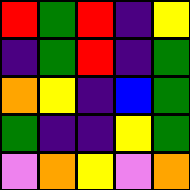[["red", "green", "red", "indigo", "yellow"], ["indigo", "green", "red", "indigo", "green"], ["orange", "yellow", "indigo", "blue", "green"], ["green", "indigo", "indigo", "yellow", "green"], ["violet", "orange", "yellow", "violet", "orange"]]